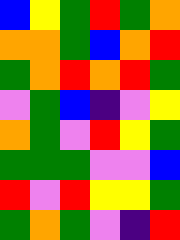[["blue", "yellow", "green", "red", "green", "orange"], ["orange", "orange", "green", "blue", "orange", "red"], ["green", "orange", "red", "orange", "red", "green"], ["violet", "green", "blue", "indigo", "violet", "yellow"], ["orange", "green", "violet", "red", "yellow", "green"], ["green", "green", "green", "violet", "violet", "blue"], ["red", "violet", "red", "yellow", "yellow", "green"], ["green", "orange", "green", "violet", "indigo", "red"]]